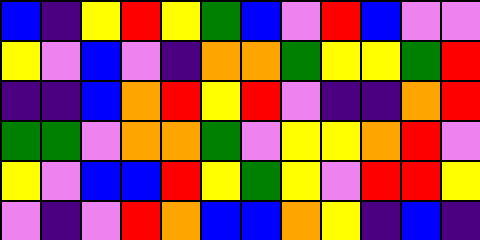[["blue", "indigo", "yellow", "red", "yellow", "green", "blue", "violet", "red", "blue", "violet", "violet"], ["yellow", "violet", "blue", "violet", "indigo", "orange", "orange", "green", "yellow", "yellow", "green", "red"], ["indigo", "indigo", "blue", "orange", "red", "yellow", "red", "violet", "indigo", "indigo", "orange", "red"], ["green", "green", "violet", "orange", "orange", "green", "violet", "yellow", "yellow", "orange", "red", "violet"], ["yellow", "violet", "blue", "blue", "red", "yellow", "green", "yellow", "violet", "red", "red", "yellow"], ["violet", "indigo", "violet", "red", "orange", "blue", "blue", "orange", "yellow", "indigo", "blue", "indigo"]]